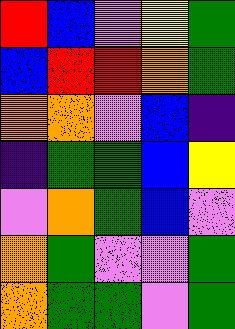[["red", "blue", "violet", "yellow", "green"], ["blue", "red", "red", "orange", "green"], ["orange", "orange", "violet", "blue", "indigo"], ["indigo", "green", "green", "blue", "yellow"], ["violet", "orange", "green", "blue", "violet"], ["orange", "green", "violet", "violet", "green"], ["orange", "green", "green", "violet", "green"]]